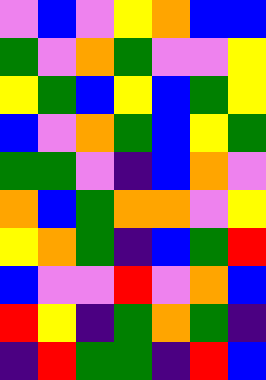[["violet", "blue", "violet", "yellow", "orange", "blue", "blue"], ["green", "violet", "orange", "green", "violet", "violet", "yellow"], ["yellow", "green", "blue", "yellow", "blue", "green", "yellow"], ["blue", "violet", "orange", "green", "blue", "yellow", "green"], ["green", "green", "violet", "indigo", "blue", "orange", "violet"], ["orange", "blue", "green", "orange", "orange", "violet", "yellow"], ["yellow", "orange", "green", "indigo", "blue", "green", "red"], ["blue", "violet", "violet", "red", "violet", "orange", "blue"], ["red", "yellow", "indigo", "green", "orange", "green", "indigo"], ["indigo", "red", "green", "green", "indigo", "red", "blue"]]